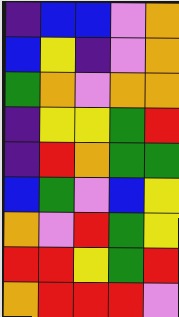[["indigo", "blue", "blue", "violet", "orange"], ["blue", "yellow", "indigo", "violet", "orange"], ["green", "orange", "violet", "orange", "orange"], ["indigo", "yellow", "yellow", "green", "red"], ["indigo", "red", "orange", "green", "green"], ["blue", "green", "violet", "blue", "yellow"], ["orange", "violet", "red", "green", "yellow"], ["red", "red", "yellow", "green", "red"], ["orange", "red", "red", "red", "violet"]]